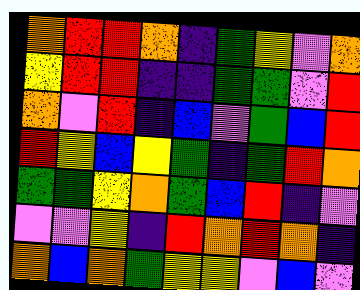[["orange", "red", "red", "orange", "indigo", "green", "yellow", "violet", "orange"], ["yellow", "red", "red", "indigo", "indigo", "green", "green", "violet", "red"], ["orange", "violet", "red", "indigo", "blue", "violet", "green", "blue", "red"], ["red", "yellow", "blue", "yellow", "green", "indigo", "green", "red", "orange"], ["green", "green", "yellow", "orange", "green", "blue", "red", "indigo", "violet"], ["violet", "violet", "yellow", "indigo", "red", "orange", "red", "orange", "indigo"], ["orange", "blue", "orange", "green", "yellow", "yellow", "violet", "blue", "violet"]]